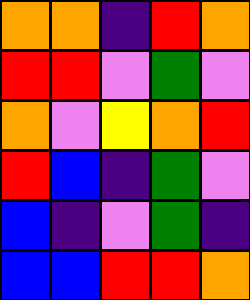[["orange", "orange", "indigo", "red", "orange"], ["red", "red", "violet", "green", "violet"], ["orange", "violet", "yellow", "orange", "red"], ["red", "blue", "indigo", "green", "violet"], ["blue", "indigo", "violet", "green", "indigo"], ["blue", "blue", "red", "red", "orange"]]